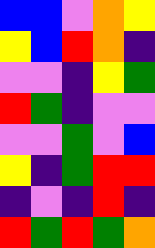[["blue", "blue", "violet", "orange", "yellow"], ["yellow", "blue", "red", "orange", "indigo"], ["violet", "violet", "indigo", "yellow", "green"], ["red", "green", "indigo", "violet", "violet"], ["violet", "violet", "green", "violet", "blue"], ["yellow", "indigo", "green", "red", "red"], ["indigo", "violet", "indigo", "red", "indigo"], ["red", "green", "red", "green", "orange"]]